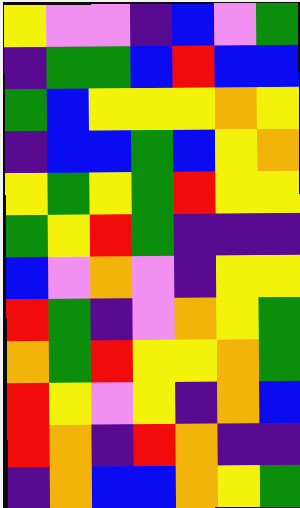[["yellow", "violet", "violet", "indigo", "blue", "violet", "green"], ["indigo", "green", "green", "blue", "red", "blue", "blue"], ["green", "blue", "yellow", "yellow", "yellow", "orange", "yellow"], ["indigo", "blue", "blue", "green", "blue", "yellow", "orange"], ["yellow", "green", "yellow", "green", "red", "yellow", "yellow"], ["green", "yellow", "red", "green", "indigo", "indigo", "indigo"], ["blue", "violet", "orange", "violet", "indigo", "yellow", "yellow"], ["red", "green", "indigo", "violet", "orange", "yellow", "green"], ["orange", "green", "red", "yellow", "yellow", "orange", "green"], ["red", "yellow", "violet", "yellow", "indigo", "orange", "blue"], ["red", "orange", "indigo", "red", "orange", "indigo", "indigo"], ["indigo", "orange", "blue", "blue", "orange", "yellow", "green"]]